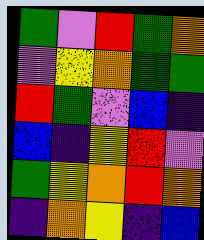[["green", "violet", "red", "green", "orange"], ["violet", "yellow", "orange", "green", "green"], ["red", "green", "violet", "blue", "indigo"], ["blue", "indigo", "yellow", "red", "violet"], ["green", "yellow", "orange", "red", "orange"], ["indigo", "orange", "yellow", "indigo", "blue"]]